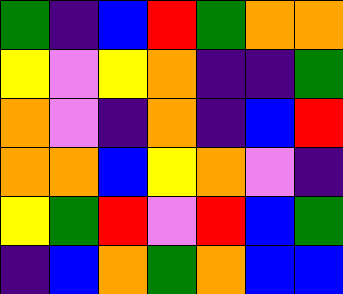[["green", "indigo", "blue", "red", "green", "orange", "orange"], ["yellow", "violet", "yellow", "orange", "indigo", "indigo", "green"], ["orange", "violet", "indigo", "orange", "indigo", "blue", "red"], ["orange", "orange", "blue", "yellow", "orange", "violet", "indigo"], ["yellow", "green", "red", "violet", "red", "blue", "green"], ["indigo", "blue", "orange", "green", "orange", "blue", "blue"]]